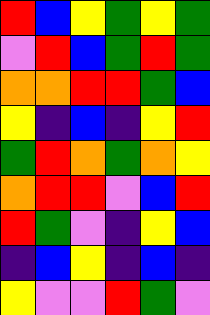[["red", "blue", "yellow", "green", "yellow", "green"], ["violet", "red", "blue", "green", "red", "green"], ["orange", "orange", "red", "red", "green", "blue"], ["yellow", "indigo", "blue", "indigo", "yellow", "red"], ["green", "red", "orange", "green", "orange", "yellow"], ["orange", "red", "red", "violet", "blue", "red"], ["red", "green", "violet", "indigo", "yellow", "blue"], ["indigo", "blue", "yellow", "indigo", "blue", "indigo"], ["yellow", "violet", "violet", "red", "green", "violet"]]